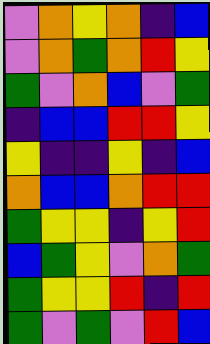[["violet", "orange", "yellow", "orange", "indigo", "blue"], ["violet", "orange", "green", "orange", "red", "yellow"], ["green", "violet", "orange", "blue", "violet", "green"], ["indigo", "blue", "blue", "red", "red", "yellow"], ["yellow", "indigo", "indigo", "yellow", "indigo", "blue"], ["orange", "blue", "blue", "orange", "red", "red"], ["green", "yellow", "yellow", "indigo", "yellow", "red"], ["blue", "green", "yellow", "violet", "orange", "green"], ["green", "yellow", "yellow", "red", "indigo", "red"], ["green", "violet", "green", "violet", "red", "blue"]]